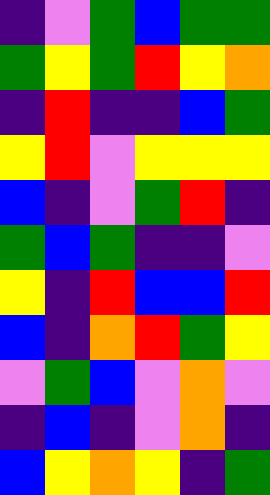[["indigo", "violet", "green", "blue", "green", "green"], ["green", "yellow", "green", "red", "yellow", "orange"], ["indigo", "red", "indigo", "indigo", "blue", "green"], ["yellow", "red", "violet", "yellow", "yellow", "yellow"], ["blue", "indigo", "violet", "green", "red", "indigo"], ["green", "blue", "green", "indigo", "indigo", "violet"], ["yellow", "indigo", "red", "blue", "blue", "red"], ["blue", "indigo", "orange", "red", "green", "yellow"], ["violet", "green", "blue", "violet", "orange", "violet"], ["indigo", "blue", "indigo", "violet", "orange", "indigo"], ["blue", "yellow", "orange", "yellow", "indigo", "green"]]